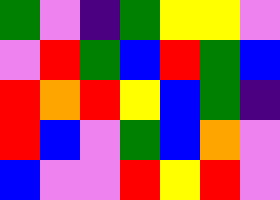[["green", "violet", "indigo", "green", "yellow", "yellow", "violet"], ["violet", "red", "green", "blue", "red", "green", "blue"], ["red", "orange", "red", "yellow", "blue", "green", "indigo"], ["red", "blue", "violet", "green", "blue", "orange", "violet"], ["blue", "violet", "violet", "red", "yellow", "red", "violet"]]